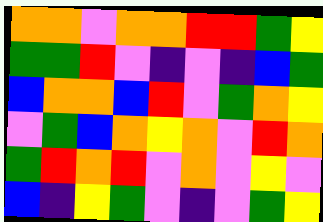[["orange", "orange", "violet", "orange", "orange", "red", "red", "green", "yellow"], ["green", "green", "red", "violet", "indigo", "violet", "indigo", "blue", "green"], ["blue", "orange", "orange", "blue", "red", "violet", "green", "orange", "yellow"], ["violet", "green", "blue", "orange", "yellow", "orange", "violet", "red", "orange"], ["green", "red", "orange", "red", "violet", "orange", "violet", "yellow", "violet"], ["blue", "indigo", "yellow", "green", "violet", "indigo", "violet", "green", "yellow"]]